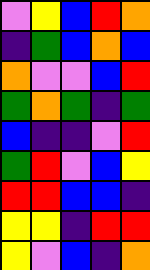[["violet", "yellow", "blue", "red", "orange"], ["indigo", "green", "blue", "orange", "blue"], ["orange", "violet", "violet", "blue", "red"], ["green", "orange", "green", "indigo", "green"], ["blue", "indigo", "indigo", "violet", "red"], ["green", "red", "violet", "blue", "yellow"], ["red", "red", "blue", "blue", "indigo"], ["yellow", "yellow", "indigo", "red", "red"], ["yellow", "violet", "blue", "indigo", "orange"]]